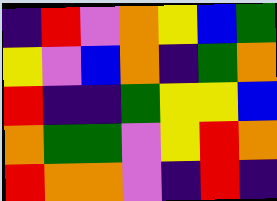[["indigo", "red", "violet", "orange", "yellow", "blue", "green"], ["yellow", "violet", "blue", "orange", "indigo", "green", "orange"], ["red", "indigo", "indigo", "green", "yellow", "yellow", "blue"], ["orange", "green", "green", "violet", "yellow", "red", "orange"], ["red", "orange", "orange", "violet", "indigo", "red", "indigo"]]